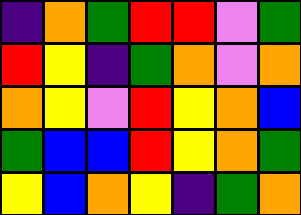[["indigo", "orange", "green", "red", "red", "violet", "green"], ["red", "yellow", "indigo", "green", "orange", "violet", "orange"], ["orange", "yellow", "violet", "red", "yellow", "orange", "blue"], ["green", "blue", "blue", "red", "yellow", "orange", "green"], ["yellow", "blue", "orange", "yellow", "indigo", "green", "orange"]]